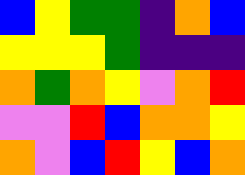[["blue", "yellow", "green", "green", "indigo", "orange", "blue"], ["yellow", "yellow", "yellow", "green", "indigo", "indigo", "indigo"], ["orange", "green", "orange", "yellow", "violet", "orange", "red"], ["violet", "violet", "red", "blue", "orange", "orange", "yellow"], ["orange", "violet", "blue", "red", "yellow", "blue", "orange"]]